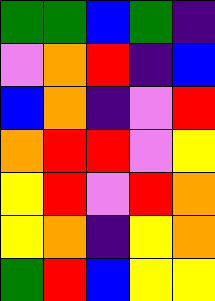[["green", "green", "blue", "green", "indigo"], ["violet", "orange", "red", "indigo", "blue"], ["blue", "orange", "indigo", "violet", "red"], ["orange", "red", "red", "violet", "yellow"], ["yellow", "red", "violet", "red", "orange"], ["yellow", "orange", "indigo", "yellow", "orange"], ["green", "red", "blue", "yellow", "yellow"]]